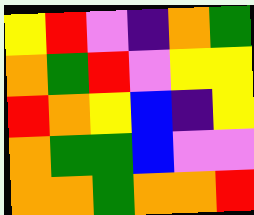[["yellow", "red", "violet", "indigo", "orange", "green"], ["orange", "green", "red", "violet", "yellow", "yellow"], ["red", "orange", "yellow", "blue", "indigo", "yellow"], ["orange", "green", "green", "blue", "violet", "violet"], ["orange", "orange", "green", "orange", "orange", "red"]]